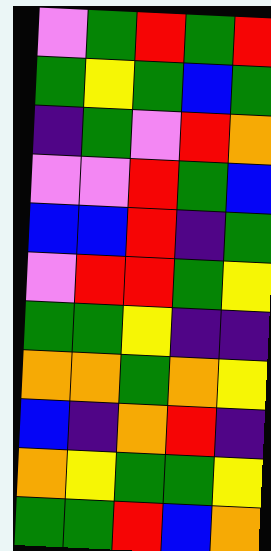[["violet", "green", "red", "green", "red"], ["green", "yellow", "green", "blue", "green"], ["indigo", "green", "violet", "red", "orange"], ["violet", "violet", "red", "green", "blue"], ["blue", "blue", "red", "indigo", "green"], ["violet", "red", "red", "green", "yellow"], ["green", "green", "yellow", "indigo", "indigo"], ["orange", "orange", "green", "orange", "yellow"], ["blue", "indigo", "orange", "red", "indigo"], ["orange", "yellow", "green", "green", "yellow"], ["green", "green", "red", "blue", "orange"]]